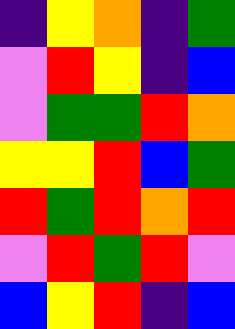[["indigo", "yellow", "orange", "indigo", "green"], ["violet", "red", "yellow", "indigo", "blue"], ["violet", "green", "green", "red", "orange"], ["yellow", "yellow", "red", "blue", "green"], ["red", "green", "red", "orange", "red"], ["violet", "red", "green", "red", "violet"], ["blue", "yellow", "red", "indigo", "blue"]]